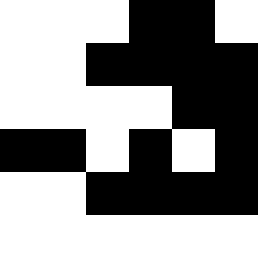[["white", "white", "white", "black", "black", "white"], ["white", "white", "black", "black", "black", "black"], ["white", "white", "white", "white", "black", "black"], ["black", "black", "white", "black", "white", "black"], ["white", "white", "black", "black", "black", "black"], ["white", "white", "white", "white", "white", "white"]]